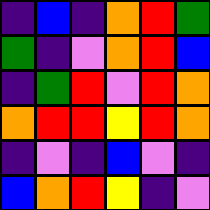[["indigo", "blue", "indigo", "orange", "red", "green"], ["green", "indigo", "violet", "orange", "red", "blue"], ["indigo", "green", "red", "violet", "red", "orange"], ["orange", "red", "red", "yellow", "red", "orange"], ["indigo", "violet", "indigo", "blue", "violet", "indigo"], ["blue", "orange", "red", "yellow", "indigo", "violet"]]